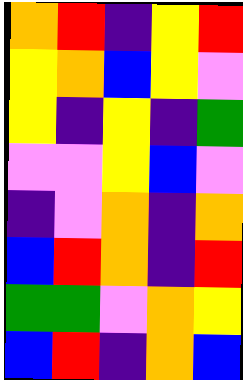[["orange", "red", "indigo", "yellow", "red"], ["yellow", "orange", "blue", "yellow", "violet"], ["yellow", "indigo", "yellow", "indigo", "green"], ["violet", "violet", "yellow", "blue", "violet"], ["indigo", "violet", "orange", "indigo", "orange"], ["blue", "red", "orange", "indigo", "red"], ["green", "green", "violet", "orange", "yellow"], ["blue", "red", "indigo", "orange", "blue"]]